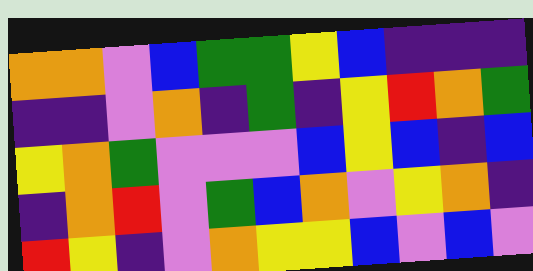[["orange", "orange", "violet", "blue", "green", "green", "yellow", "blue", "indigo", "indigo", "indigo"], ["indigo", "indigo", "violet", "orange", "indigo", "green", "indigo", "yellow", "red", "orange", "green"], ["yellow", "orange", "green", "violet", "violet", "violet", "blue", "yellow", "blue", "indigo", "blue"], ["indigo", "orange", "red", "violet", "green", "blue", "orange", "violet", "yellow", "orange", "indigo"], ["red", "yellow", "indigo", "violet", "orange", "yellow", "yellow", "blue", "violet", "blue", "violet"]]